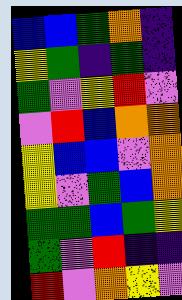[["blue", "blue", "green", "orange", "indigo"], ["yellow", "green", "indigo", "green", "indigo"], ["green", "violet", "yellow", "red", "violet"], ["violet", "red", "blue", "orange", "orange"], ["yellow", "blue", "blue", "violet", "orange"], ["yellow", "violet", "green", "blue", "orange"], ["green", "green", "blue", "green", "yellow"], ["green", "violet", "red", "indigo", "indigo"], ["red", "violet", "orange", "yellow", "violet"]]